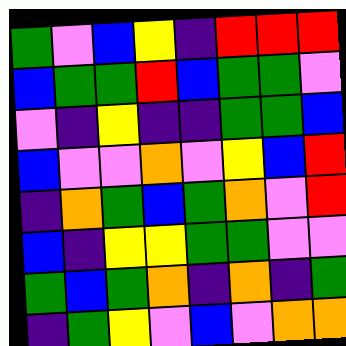[["green", "violet", "blue", "yellow", "indigo", "red", "red", "red"], ["blue", "green", "green", "red", "blue", "green", "green", "violet"], ["violet", "indigo", "yellow", "indigo", "indigo", "green", "green", "blue"], ["blue", "violet", "violet", "orange", "violet", "yellow", "blue", "red"], ["indigo", "orange", "green", "blue", "green", "orange", "violet", "red"], ["blue", "indigo", "yellow", "yellow", "green", "green", "violet", "violet"], ["green", "blue", "green", "orange", "indigo", "orange", "indigo", "green"], ["indigo", "green", "yellow", "violet", "blue", "violet", "orange", "orange"]]